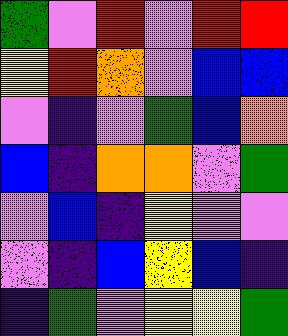[["green", "violet", "red", "violet", "red", "red"], ["yellow", "red", "orange", "violet", "blue", "blue"], ["violet", "indigo", "violet", "green", "blue", "orange"], ["blue", "indigo", "orange", "orange", "violet", "green"], ["violet", "blue", "indigo", "yellow", "violet", "violet"], ["violet", "indigo", "blue", "yellow", "blue", "indigo"], ["indigo", "green", "violet", "yellow", "yellow", "green"]]